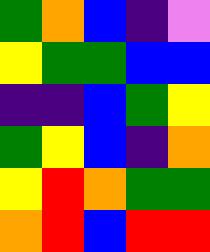[["green", "orange", "blue", "indigo", "violet"], ["yellow", "green", "green", "blue", "blue"], ["indigo", "indigo", "blue", "green", "yellow"], ["green", "yellow", "blue", "indigo", "orange"], ["yellow", "red", "orange", "green", "green"], ["orange", "red", "blue", "red", "red"]]